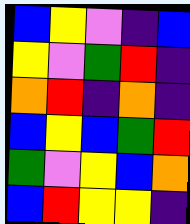[["blue", "yellow", "violet", "indigo", "blue"], ["yellow", "violet", "green", "red", "indigo"], ["orange", "red", "indigo", "orange", "indigo"], ["blue", "yellow", "blue", "green", "red"], ["green", "violet", "yellow", "blue", "orange"], ["blue", "red", "yellow", "yellow", "indigo"]]